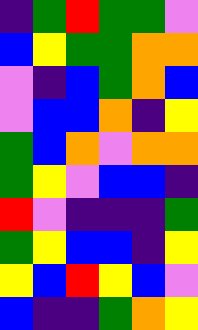[["indigo", "green", "red", "green", "green", "violet"], ["blue", "yellow", "green", "green", "orange", "orange"], ["violet", "indigo", "blue", "green", "orange", "blue"], ["violet", "blue", "blue", "orange", "indigo", "yellow"], ["green", "blue", "orange", "violet", "orange", "orange"], ["green", "yellow", "violet", "blue", "blue", "indigo"], ["red", "violet", "indigo", "indigo", "indigo", "green"], ["green", "yellow", "blue", "blue", "indigo", "yellow"], ["yellow", "blue", "red", "yellow", "blue", "violet"], ["blue", "indigo", "indigo", "green", "orange", "yellow"]]